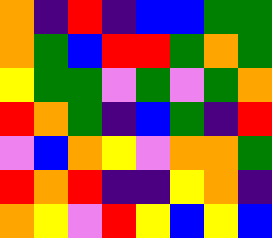[["orange", "indigo", "red", "indigo", "blue", "blue", "green", "green"], ["orange", "green", "blue", "red", "red", "green", "orange", "green"], ["yellow", "green", "green", "violet", "green", "violet", "green", "orange"], ["red", "orange", "green", "indigo", "blue", "green", "indigo", "red"], ["violet", "blue", "orange", "yellow", "violet", "orange", "orange", "green"], ["red", "orange", "red", "indigo", "indigo", "yellow", "orange", "indigo"], ["orange", "yellow", "violet", "red", "yellow", "blue", "yellow", "blue"]]